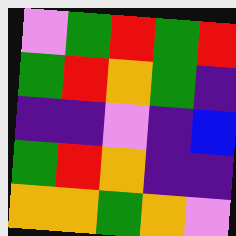[["violet", "green", "red", "green", "red"], ["green", "red", "orange", "green", "indigo"], ["indigo", "indigo", "violet", "indigo", "blue"], ["green", "red", "orange", "indigo", "indigo"], ["orange", "orange", "green", "orange", "violet"]]